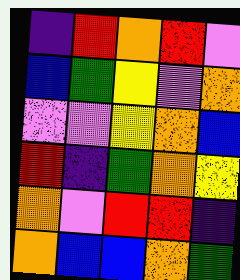[["indigo", "red", "orange", "red", "violet"], ["blue", "green", "yellow", "violet", "orange"], ["violet", "violet", "yellow", "orange", "blue"], ["red", "indigo", "green", "orange", "yellow"], ["orange", "violet", "red", "red", "indigo"], ["orange", "blue", "blue", "orange", "green"]]